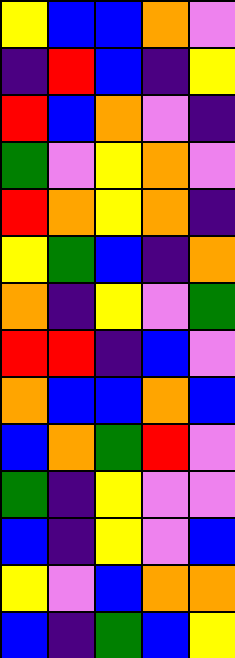[["yellow", "blue", "blue", "orange", "violet"], ["indigo", "red", "blue", "indigo", "yellow"], ["red", "blue", "orange", "violet", "indigo"], ["green", "violet", "yellow", "orange", "violet"], ["red", "orange", "yellow", "orange", "indigo"], ["yellow", "green", "blue", "indigo", "orange"], ["orange", "indigo", "yellow", "violet", "green"], ["red", "red", "indigo", "blue", "violet"], ["orange", "blue", "blue", "orange", "blue"], ["blue", "orange", "green", "red", "violet"], ["green", "indigo", "yellow", "violet", "violet"], ["blue", "indigo", "yellow", "violet", "blue"], ["yellow", "violet", "blue", "orange", "orange"], ["blue", "indigo", "green", "blue", "yellow"]]